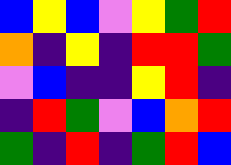[["blue", "yellow", "blue", "violet", "yellow", "green", "red"], ["orange", "indigo", "yellow", "indigo", "red", "red", "green"], ["violet", "blue", "indigo", "indigo", "yellow", "red", "indigo"], ["indigo", "red", "green", "violet", "blue", "orange", "red"], ["green", "indigo", "red", "indigo", "green", "red", "blue"]]